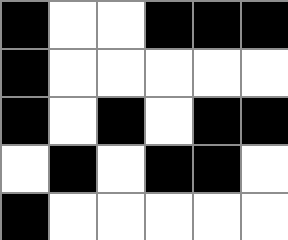[["black", "white", "white", "black", "black", "black"], ["black", "white", "white", "white", "white", "white"], ["black", "white", "black", "white", "black", "black"], ["white", "black", "white", "black", "black", "white"], ["black", "white", "white", "white", "white", "white"]]